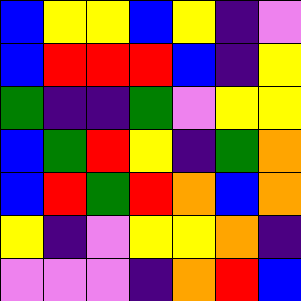[["blue", "yellow", "yellow", "blue", "yellow", "indigo", "violet"], ["blue", "red", "red", "red", "blue", "indigo", "yellow"], ["green", "indigo", "indigo", "green", "violet", "yellow", "yellow"], ["blue", "green", "red", "yellow", "indigo", "green", "orange"], ["blue", "red", "green", "red", "orange", "blue", "orange"], ["yellow", "indigo", "violet", "yellow", "yellow", "orange", "indigo"], ["violet", "violet", "violet", "indigo", "orange", "red", "blue"]]